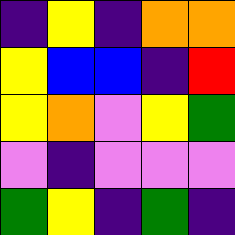[["indigo", "yellow", "indigo", "orange", "orange"], ["yellow", "blue", "blue", "indigo", "red"], ["yellow", "orange", "violet", "yellow", "green"], ["violet", "indigo", "violet", "violet", "violet"], ["green", "yellow", "indigo", "green", "indigo"]]